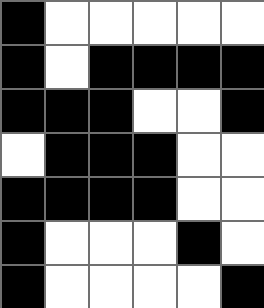[["black", "white", "white", "white", "white", "white"], ["black", "white", "black", "black", "black", "black"], ["black", "black", "black", "white", "white", "black"], ["white", "black", "black", "black", "white", "white"], ["black", "black", "black", "black", "white", "white"], ["black", "white", "white", "white", "black", "white"], ["black", "white", "white", "white", "white", "black"]]